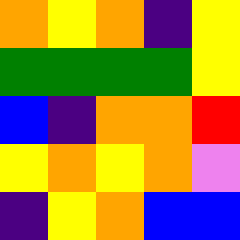[["orange", "yellow", "orange", "indigo", "yellow"], ["green", "green", "green", "green", "yellow"], ["blue", "indigo", "orange", "orange", "red"], ["yellow", "orange", "yellow", "orange", "violet"], ["indigo", "yellow", "orange", "blue", "blue"]]